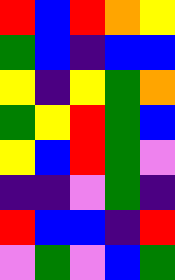[["red", "blue", "red", "orange", "yellow"], ["green", "blue", "indigo", "blue", "blue"], ["yellow", "indigo", "yellow", "green", "orange"], ["green", "yellow", "red", "green", "blue"], ["yellow", "blue", "red", "green", "violet"], ["indigo", "indigo", "violet", "green", "indigo"], ["red", "blue", "blue", "indigo", "red"], ["violet", "green", "violet", "blue", "green"]]